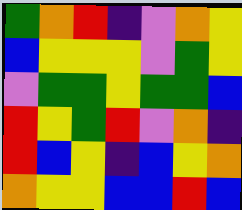[["green", "orange", "red", "indigo", "violet", "orange", "yellow"], ["blue", "yellow", "yellow", "yellow", "violet", "green", "yellow"], ["violet", "green", "green", "yellow", "green", "green", "blue"], ["red", "yellow", "green", "red", "violet", "orange", "indigo"], ["red", "blue", "yellow", "indigo", "blue", "yellow", "orange"], ["orange", "yellow", "yellow", "blue", "blue", "red", "blue"]]